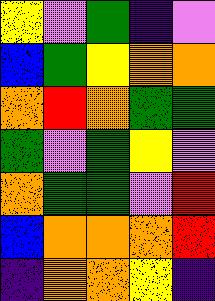[["yellow", "violet", "green", "indigo", "violet"], ["blue", "green", "yellow", "orange", "orange"], ["orange", "red", "orange", "green", "green"], ["green", "violet", "green", "yellow", "violet"], ["orange", "green", "green", "violet", "red"], ["blue", "orange", "orange", "orange", "red"], ["indigo", "orange", "orange", "yellow", "indigo"]]